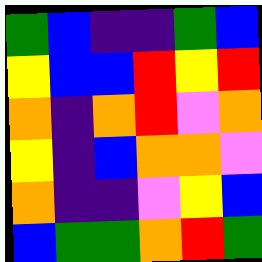[["green", "blue", "indigo", "indigo", "green", "blue"], ["yellow", "blue", "blue", "red", "yellow", "red"], ["orange", "indigo", "orange", "red", "violet", "orange"], ["yellow", "indigo", "blue", "orange", "orange", "violet"], ["orange", "indigo", "indigo", "violet", "yellow", "blue"], ["blue", "green", "green", "orange", "red", "green"]]